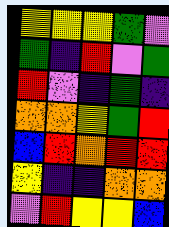[["yellow", "yellow", "yellow", "green", "violet"], ["green", "indigo", "red", "violet", "green"], ["red", "violet", "indigo", "green", "indigo"], ["orange", "orange", "yellow", "green", "red"], ["blue", "red", "orange", "red", "red"], ["yellow", "indigo", "indigo", "orange", "orange"], ["violet", "red", "yellow", "yellow", "blue"]]